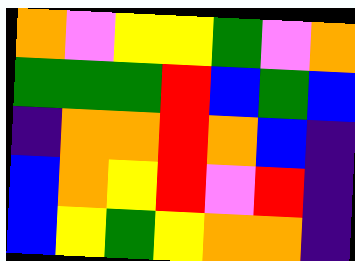[["orange", "violet", "yellow", "yellow", "green", "violet", "orange"], ["green", "green", "green", "red", "blue", "green", "blue"], ["indigo", "orange", "orange", "red", "orange", "blue", "indigo"], ["blue", "orange", "yellow", "red", "violet", "red", "indigo"], ["blue", "yellow", "green", "yellow", "orange", "orange", "indigo"]]